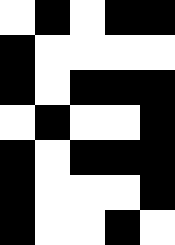[["white", "black", "white", "black", "black"], ["black", "white", "white", "white", "white"], ["black", "white", "black", "black", "black"], ["white", "black", "white", "white", "black"], ["black", "white", "black", "black", "black"], ["black", "white", "white", "white", "black"], ["black", "white", "white", "black", "white"]]